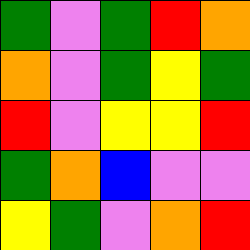[["green", "violet", "green", "red", "orange"], ["orange", "violet", "green", "yellow", "green"], ["red", "violet", "yellow", "yellow", "red"], ["green", "orange", "blue", "violet", "violet"], ["yellow", "green", "violet", "orange", "red"]]